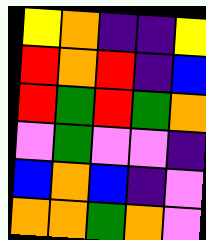[["yellow", "orange", "indigo", "indigo", "yellow"], ["red", "orange", "red", "indigo", "blue"], ["red", "green", "red", "green", "orange"], ["violet", "green", "violet", "violet", "indigo"], ["blue", "orange", "blue", "indigo", "violet"], ["orange", "orange", "green", "orange", "violet"]]